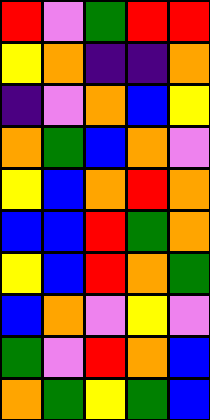[["red", "violet", "green", "red", "red"], ["yellow", "orange", "indigo", "indigo", "orange"], ["indigo", "violet", "orange", "blue", "yellow"], ["orange", "green", "blue", "orange", "violet"], ["yellow", "blue", "orange", "red", "orange"], ["blue", "blue", "red", "green", "orange"], ["yellow", "blue", "red", "orange", "green"], ["blue", "orange", "violet", "yellow", "violet"], ["green", "violet", "red", "orange", "blue"], ["orange", "green", "yellow", "green", "blue"]]